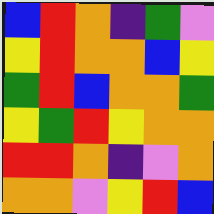[["blue", "red", "orange", "indigo", "green", "violet"], ["yellow", "red", "orange", "orange", "blue", "yellow"], ["green", "red", "blue", "orange", "orange", "green"], ["yellow", "green", "red", "yellow", "orange", "orange"], ["red", "red", "orange", "indigo", "violet", "orange"], ["orange", "orange", "violet", "yellow", "red", "blue"]]